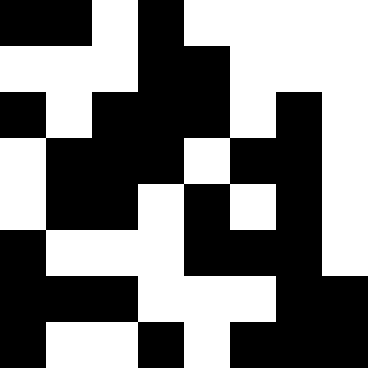[["black", "black", "white", "black", "white", "white", "white", "white"], ["white", "white", "white", "black", "black", "white", "white", "white"], ["black", "white", "black", "black", "black", "white", "black", "white"], ["white", "black", "black", "black", "white", "black", "black", "white"], ["white", "black", "black", "white", "black", "white", "black", "white"], ["black", "white", "white", "white", "black", "black", "black", "white"], ["black", "black", "black", "white", "white", "white", "black", "black"], ["black", "white", "white", "black", "white", "black", "black", "black"]]